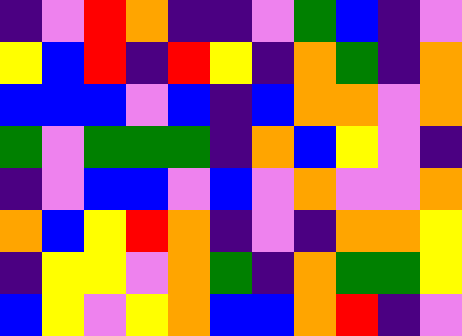[["indigo", "violet", "red", "orange", "indigo", "indigo", "violet", "green", "blue", "indigo", "violet"], ["yellow", "blue", "red", "indigo", "red", "yellow", "indigo", "orange", "green", "indigo", "orange"], ["blue", "blue", "blue", "violet", "blue", "indigo", "blue", "orange", "orange", "violet", "orange"], ["green", "violet", "green", "green", "green", "indigo", "orange", "blue", "yellow", "violet", "indigo"], ["indigo", "violet", "blue", "blue", "violet", "blue", "violet", "orange", "violet", "violet", "orange"], ["orange", "blue", "yellow", "red", "orange", "indigo", "violet", "indigo", "orange", "orange", "yellow"], ["indigo", "yellow", "yellow", "violet", "orange", "green", "indigo", "orange", "green", "green", "yellow"], ["blue", "yellow", "violet", "yellow", "orange", "blue", "blue", "orange", "red", "indigo", "violet"]]